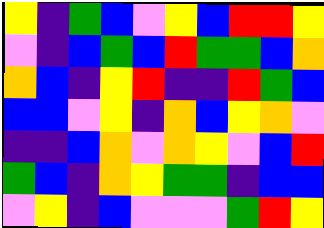[["yellow", "indigo", "green", "blue", "violet", "yellow", "blue", "red", "red", "yellow"], ["violet", "indigo", "blue", "green", "blue", "red", "green", "green", "blue", "orange"], ["orange", "blue", "indigo", "yellow", "red", "indigo", "indigo", "red", "green", "blue"], ["blue", "blue", "violet", "yellow", "indigo", "orange", "blue", "yellow", "orange", "violet"], ["indigo", "indigo", "blue", "orange", "violet", "orange", "yellow", "violet", "blue", "red"], ["green", "blue", "indigo", "orange", "yellow", "green", "green", "indigo", "blue", "blue"], ["violet", "yellow", "indigo", "blue", "violet", "violet", "violet", "green", "red", "yellow"]]